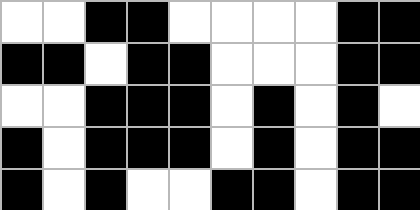[["white", "white", "black", "black", "white", "white", "white", "white", "black", "black"], ["black", "black", "white", "black", "black", "white", "white", "white", "black", "black"], ["white", "white", "black", "black", "black", "white", "black", "white", "black", "white"], ["black", "white", "black", "black", "black", "white", "black", "white", "black", "black"], ["black", "white", "black", "white", "white", "black", "black", "white", "black", "black"]]